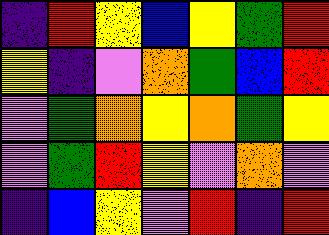[["indigo", "red", "yellow", "blue", "yellow", "green", "red"], ["yellow", "indigo", "violet", "orange", "green", "blue", "red"], ["violet", "green", "orange", "yellow", "orange", "green", "yellow"], ["violet", "green", "red", "yellow", "violet", "orange", "violet"], ["indigo", "blue", "yellow", "violet", "red", "indigo", "red"]]